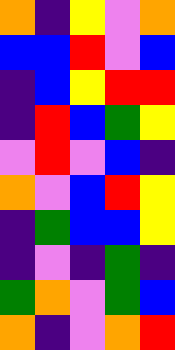[["orange", "indigo", "yellow", "violet", "orange"], ["blue", "blue", "red", "violet", "blue"], ["indigo", "blue", "yellow", "red", "red"], ["indigo", "red", "blue", "green", "yellow"], ["violet", "red", "violet", "blue", "indigo"], ["orange", "violet", "blue", "red", "yellow"], ["indigo", "green", "blue", "blue", "yellow"], ["indigo", "violet", "indigo", "green", "indigo"], ["green", "orange", "violet", "green", "blue"], ["orange", "indigo", "violet", "orange", "red"]]